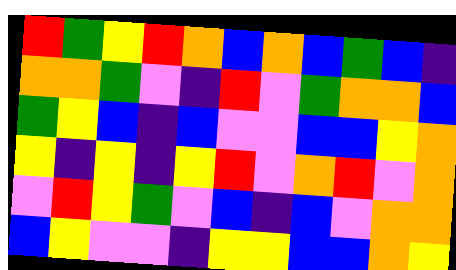[["red", "green", "yellow", "red", "orange", "blue", "orange", "blue", "green", "blue", "indigo"], ["orange", "orange", "green", "violet", "indigo", "red", "violet", "green", "orange", "orange", "blue"], ["green", "yellow", "blue", "indigo", "blue", "violet", "violet", "blue", "blue", "yellow", "orange"], ["yellow", "indigo", "yellow", "indigo", "yellow", "red", "violet", "orange", "red", "violet", "orange"], ["violet", "red", "yellow", "green", "violet", "blue", "indigo", "blue", "violet", "orange", "orange"], ["blue", "yellow", "violet", "violet", "indigo", "yellow", "yellow", "blue", "blue", "orange", "yellow"]]